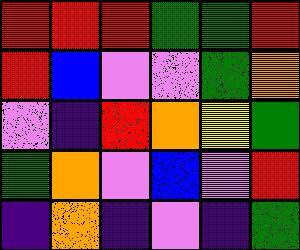[["red", "red", "red", "green", "green", "red"], ["red", "blue", "violet", "violet", "green", "orange"], ["violet", "indigo", "red", "orange", "yellow", "green"], ["green", "orange", "violet", "blue", "violet", "red"], ["indigo", "orange", "indigo", "violet", "indigo", "green"]]